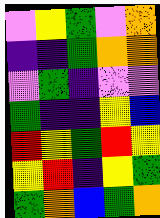[["violet", "yellow", "green", "violet", "orange"], ["indigo", "indigo", "green", "orange", "orange"], ["violet", "green", "indigo", "violet", "violet"], ["green", "indigo", "indigo", "yellow", "blue"], ["red", "yellow", "green", "red", "yellow"], ["yellow", "red", "indigo", "yellow", "green"], ["green", "orange", "blue", "green", "orange"]]